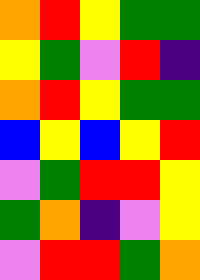[["orange", "red", "yellow", "green", "green"], ["yellow", "green", "violet", "red", "indigo"], ["orange", "red", "yellow", "green", "green"], ["blue", "yellow", "blue", "yellow", "red"], ["violet", "green", "red", "red", "yellow"], ["green", "orange", "indigo", "violet", "yellow"], ["violet", "red", "red", "green", "orange"]]